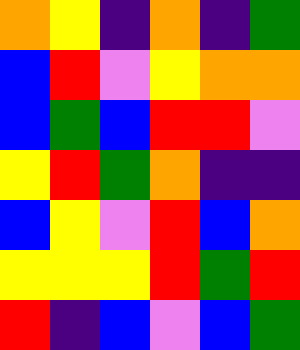[["orange", "yellow", "indigo", "orange", "indigo", "green"], ["blue", "red", "violet", "yellow", "orange", "orange"], ["blue", "green", "blue", "red", "red", "violet"], ["yellow", "red", "green", "orange", "indigo", "indigo"], ["blue", "yellow", "violet", "red", "blue", "orange"], ["yellow", "yellow", "yellow", "red", "green", "red"], ["red", "indigo", "blue", "violet", "blue", "green"]]